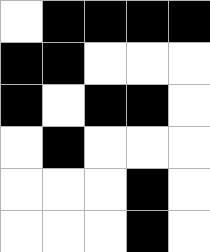[["white", "black", "black", "black", "black"], ["black", "black", "white", "white", "white"], ["black", "white", "black", "black", "white"], ["white", "black", "white", "white", "white"], ["white", "white", "white", "black", "white"], ["white", "white", "white", "black", "white"]]